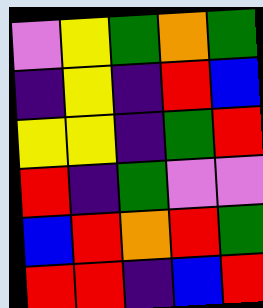[["violet", "yellow", "green", "orange", "green"], ["indigo", "yellow", "indigo", "red", "blue"], ["yellow", "yellow", "indigo", "green", "red"], ["red", "indigo", "green", "violet", "violet"], ["blue", "red", "orange", "red", "green"], ["red", "red", "indigo", "blue", "red"]]